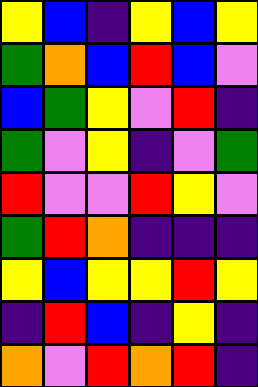[["yellow", "blue", "indigo", "yellow", "blue", "yellow"], ["green", "orange", "blue", "red", "blue", "violet"], ["blue", "green", "yellow", "violet", "red", "indigo"], ["green", "violet", "yellow", "indigo", "violet", "green"], ["red", "violet", "violet", "red", "yellow", "violet"], ["green", "red", "orange", "indigo", "indigo", "indigo"], ["yellow", "blue", "yellow", "yellow", "red", "yellow"], ["indigo", "red", "blue", "indigo", "yellow", "indigo"], ["orange", "violet", "red", "orange", "red", "indigo"]]